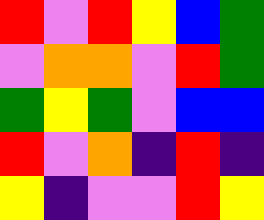[["red", "violet", "red", "yellow", "blue", "green"], ["violet", "orange", "orange", "violet", "red", "green"], ["green", "yellow", "green", "violet", "blue", "blue"], ["red", "violet", "orange", "indigo", "red", "indigo"], ["yellow", "indigo", "violet", "violet", "red", "yellow"]]